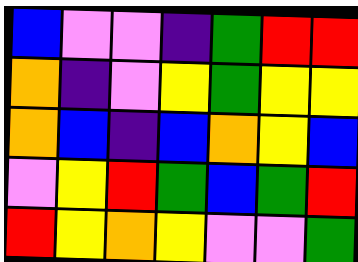[["blue", "violet", "violet", "indigo", "green", "red", "red"], ["orange", "indigo", "violet", "yellow", "green", "yellow", "yellow"], ["orange", "blue", "indigo", "blue", "orange", "yellow", "blue"], ["violet", "yellow", "red", "green", "blue", "green", "red"], ["red", "yellow", "orange", "yellow", "violet", "violet", "green"]]